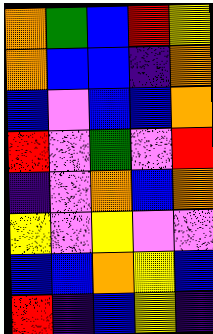[["orange", "green", "blue", "red", "yellow"], ["orange", "blue", "blue", "indigo", "orange"], ["blue", "violet", "blue", "blue", "orange"], ["red", "violet", "green", "violet", "red"], ["indigo", "violet", "orange", "blue", "orange"], ["yellow", "violet", "yellow", "violet", "violet"], ["blue", "blue", "orange", "yellow", "blue"], ["red", "indigo", "blue", "yellow", "indigo"]]